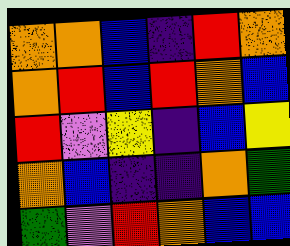[["orange", "orange", "blue", "indigo", "red", "orange"], ["orange", "red", "blue", "red", "orange", "blue"], ["red", "violet", "yellow", "indigo", "blue", "yellow"], ["orange", "blue", "indigo", "indigo", "orange", "green"], ["green", "violet", "red", "orange", "blue", "blue"]]